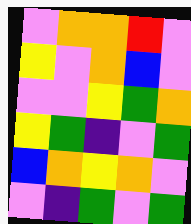[["violet", "orange", "orange", "red", "violet"], ["yellow", "violet", "orange", "blue", "violet"], ["violet", "violet", "yellow", "green", "orange"], ["yellow", "green", "indigo", "violet", "green"], ["blue", "orange", "yellow", "orange", "violet"], ["violet", "indigo", "green", "violet", "green"]]